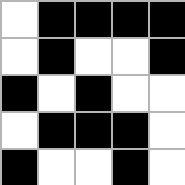[["white", "black", "black", "black", "black"], ["white", "black", "white", "white", "black"], ["black", "white", "black", "white", "white"], ["white", "black", "black", "black", "white"], ["black", "white", "white", "black", "white"]]